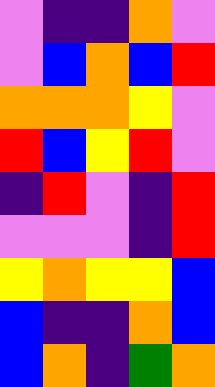[["violet", "indigo", "indigo", "orange", "violet"], ["violet", "blue", "orange", "blue", "red"], ["orange", "orange", "orange", "yellow", "violet"], ["red", "blue", "yellow", "red", "violet"], ["indigo", "red", "violet", "indigo", "red"], ["violet", "violet", "violet", "indigo", "red"], ["yellow", "orange", "yellow", "yellow", "blue"], ["blue", "indigo", "indigo", "orange", "blue"], ["blue", "orange", "indigo", "green", "orange"]]